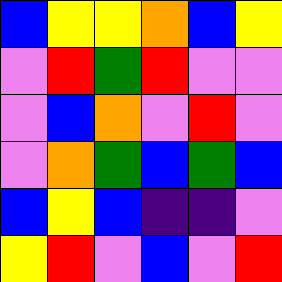[["blue", "yellow", "yellow", "orange", "blue", "yellow"], ["violet", "red", "green", "red", "violet", "violet"], ["violet", "blue", "orange", "violet", "red", "violet"], ["violet", "orange", "green", "blue", "green", "blue"], ["blue", "yellow", "blue", "indigo", "indigo", "violet"], ["yellow", "red", "violet", "blue", "violet", "red"]]